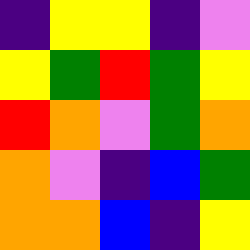[["indigo", "yellow", "yellow", "indigo", "violet"], ["yellow", "green", "red", "green", "yellow"], ["red", "orange", "violet", "green", "orange"], ["orange", "violet", "indigo", "blue", "green"], ["orange", "orange", "blue", "indigo", "yellow"]]